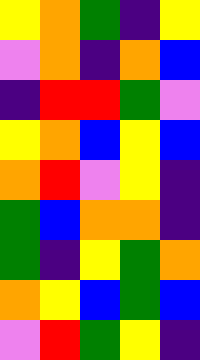[["yellow", "orange", "green", "indigo", "yellow"], ["violet", "orange", "indigo", "orange", "blue"], ["indigo", "red", "red", "green", "violet"], ["yellow", "orange", "blue", "yellow", "blue"], ["orange", "red", "violet", "yellow", "indigo"], ["green", "blue", "orange", "orange", "indigo"], ["green", "indigo", "yellow", "green", "orange"], ["orange", "yellow", "blue", "green", "blue"], ["violet", "red", "green", "yellow", "indigo"]]